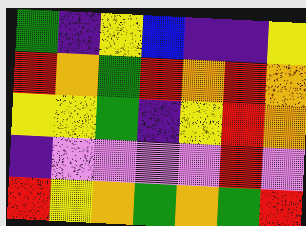[["green", "indigo", "yellow", "blue", "indigo", "indigo", "yellow"], ["red", "orange", "green", "red", "orange", "red", "orange"], ["yellow", "yellow", "green", "indigo", "yellow", "red", "orange"], ["indigo", "violet", "violet", "violet", "violet", "red", "violet"], ["red", "yellow", "orange", "green", "orange", "green", "red"]]